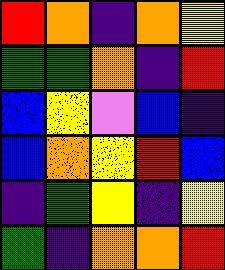[["red", "orange", "indigo", "orange", "yellow"], ["green", "green", "orange", "indigo", "red"], ["blue", "yellow", "violet", "blue", "indigo"], ["blue", "orange", "yellow", "red", "blue"], ["indigo", "green", "yellow", "indigo", "yellow"], ["green", "indigo", "orange", "orange", "red"]]